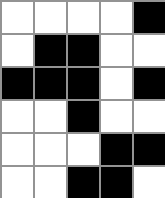[["white", "white", "white", "white", "black"], ["white", "black", "black", "white", "white"], ["black", "black", "black", "white", "black"], ["white", "white", "black", "white", "white"], ["white", "white", "white", "black", "black"], ["white", "white", "black", "black", "white"]]